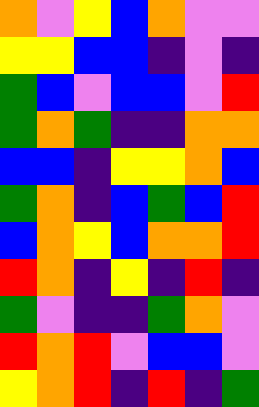[["orange", "violet", "yellow", "blue", "orange", "violet", "violet"], ["yellow", "yellow", "blue", "blue", "indigo", "violet", "indigo"], ["green", "blue", "violet", "blue", "blue", "violet", "red"], ["green", "orange", "green", "indigo", "indigo", "orange", "orange"], ["blue", "blue", "indigo", "yellow", "yellow", "orange", "blue"], ["green", "orange", "indigo", "blue", "green", "blue", "red"], ["blue", "orange", "yellow", "blue", "orange", "orange", "red"], ["red", "orange", "indigo", "yellow", "indigo", "red", "indigo"], ["green", "violet", "indigo", "indigo", "green", "orange", "violet"], ["red", "orange", "red", "violet", "blue", "blue", "violet"], ["yellow", "orange", "red", "indigo", "red", "indigo", "green"]]